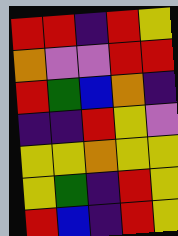[["red", "red", "indigo", "red", "yellow"], ["orange", "violet", "violet", "red", "red"], ["red", "green", "blue", "orange", "indigo"], ["indigo", "indigo", "red", "yellow", "violet"], ["yellow", "yellow", "orange", "yellow", "yellow"], ["yellow", "green", "indigo", "red", "yellow"], ["red", "blue", "indigo", "red", "yellow"]]